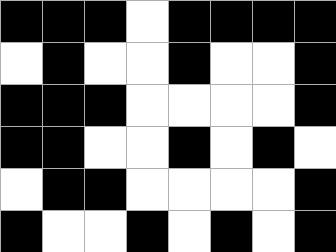[["black", "black", "black", "white", "black", "black", "black", "black"], ["white", "black", "white", "white", "black", "white", "white", "black"], ["black", "black", "black", "white", "white", "white", "white", "black"], ["black", "black", "white", "white", "black", "white", "black", "white"], ["white", "black", "black", "white", "white", "white", "white", "black"], ["black", "white", "white", "black", "white", "black", "white", "black"]]